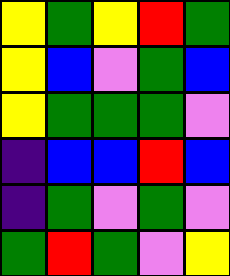[["yellow", "green", "yellow", "red", "green"], ["yellow", "blue", "violet", "green", "blue"], ["yellow", "green", "green", "green", "violet"], ["indigo", "blue", "blue", "red", "blue"], ["indigo", "green", "violet", "green", "violet"], ["green", "red", "green", "violet", "yellow"]]